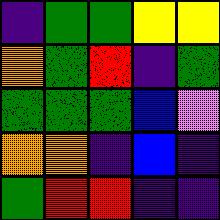[["indigo", "green", "green", "yellow", "yellow"], ["orange", "green", "red", "indigo", "green"], ["green", "green", "green", "blue", "violet"], ["orange", "orange", "indigo", "blue", "indigo"], ["green", "red", "red", "indigo", "indigo"]]